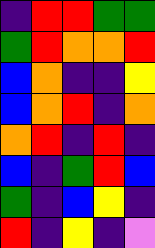[["indigo", "red", "red", "green", "green"], ["green", "red", "orange", "orange", "red"], ["blue", "orange", "indigo", "indigo", "yellow"], ["blue", "orange", "red", "indigo", "orange"], ["orange", "red", "indigo", "red", "indigo"], ["blue", "indigo", "green", "red", "blue"], ["green", "indigo", "blue", "yellow", "indigo"], ["red", "indigo", "yellow", "indigo", "violet"]]